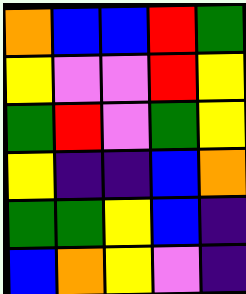[["orange", "blue", "blue", "red", "green"], ["yellow", "violet", "violet", "red", "yellow"], ["green", "red", "violet", "green", "yellow"], ["yellow", "indigo", "indigo", "blue", "orange"], ["green", "green", "yellow", "blue", "indigo"], ["blue", "orange", "yellow", "violet", "indigo"]]